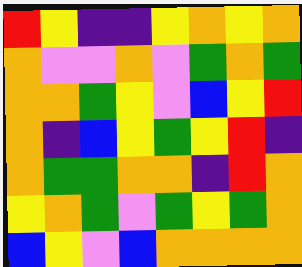[["red", "yellow", "indigo", "indigo", "yellow", "orange", "yellow", "orange"], ["orange", "violet", "violet", "orange", "violet", "green", "orange", "green"], ["orange", "orange", "green", "yellow", "violet", "blue", "yellow", "red"], ["orange", "indigo", "blue", "yellow", "green", "yellow", "red", "indigo"], ["orange", "green", "green", "orange", "orange", "indigo", "red", "orange"], ["yellow", "orange", "green", "violet", "green", "yellow", "green", "orange"], ["blue", "yellow", "violet", "blue", "orange", "orange", "orange", "orange"]]